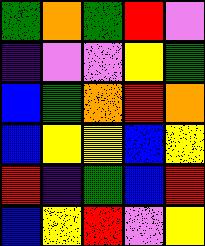[["green", "orange", "green", "red", "violet"], ["indigo", "violet", "violet", "yellow", "green"], ["blue", "green", "orange", "red", "orange"], ["blue", "yellow", "yellow", "blue", "yellow"], ["red", "indigo", "green", "blue", "red"], ["blue", "yellow", "red", "violet", "yellow"]]